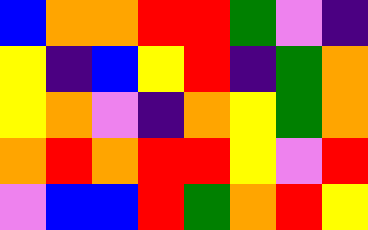[["blue", "orange", "orange", "red", "red", "green", "violet", "indigo"], ["yellow", "indigo", "blue", "yellow", "red", "indigo", "green", "orange"], ["yellow", "orange", "violet", "indigo", "orange", "yellow", "green", "orange"], ["orange", "red", "orange", "red", "red", "yellow", "violet", "red"], ["violet", "blue", "blue", "red", "green", "orange", "red", "yellow"]]